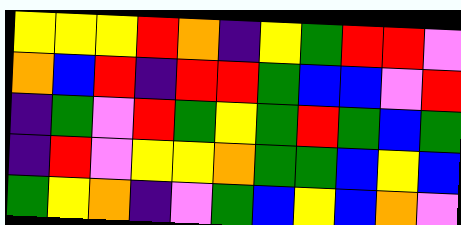[["yellow", "yellow", "yellow", "red", "orange", "indigo", "yellow", "green", "red", "red", "violet"], ["orange", "blue", "red", "indigo", "red", "red", "green", "blue", "blue", "violet", "red"], ["indigo", "green", "violet", "red", "green", "yellow", "green", "red", "green", "blue", "green"], ["indigo", "red", "violet", "yellow", "yellow", "orange", "green", "green", "blue", "yellow", "blue"], ["green", "yellow", "orange", "indigo", "violet", "green", "blue", "yellow", "blue", "orange", "violet"]]